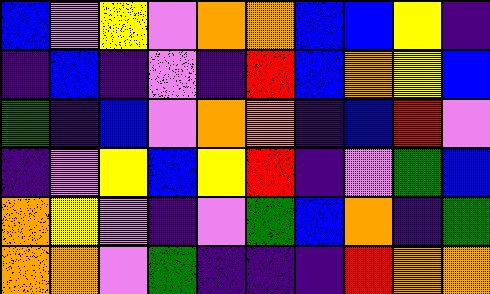[["blue", "violet", "yellow", "violet", "orange", "orange", "blue", "blue", "yellow", "indigo"], ["indigo", "blue", "indigo", "violet", "indigo", "red", "blue", "orange", "yellow", "blue"], ["green", "indigo", "blue", "violet", "orange", "orange", "indigo", "blue", "red", "violet"], ["indigo", "violet", "yellow", "blue", "yellow", "red", "indigo", "violet", "green", "blue"], ["orange", "yellow", "violet", "indigo", "violet", "green", "blue", "orange", "indigo", "green"], ["orange", "orange", "violet", "green", "indigo", "indigo", "indigo", "red", "orange", "orange"]]